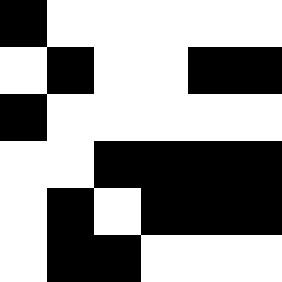[["black", "white", "white", "white", "white", "white"], ["white", "black", "white", "white", "black", "black"], ["black", "white", "white", "white", "white", "white"], ["white", "white", "black", "black", "black", "black"], ["white", "black", "white", "black", "black", "black"], ["white", "black", "black", "white", "white", "white"]]